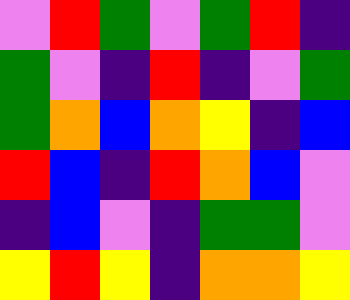[["violet", "red", "green", "violet", "green", "red", "indigo"], ["green", "violet", "indigo", "red", "indigo", "violet", "green"], ["green", "orange", "blue", "orange", "yellow", "indigo", "blue"], ["red", "blue", "indigo", "red", "orange", "blue", "violet"], ["indigo", "blue", "violet", "indigo", "green", "green", "violet"], ["yellow", "red", "yellow", "indigo", "orange", "orange", "yellow"]]